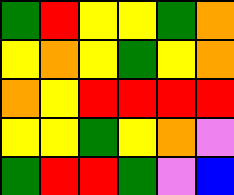[["green", "red", "yellow", "yellow", "green", "orange"], ["yellow", "orange", "yellow", "green", "yellow", "orange"], ["orange", "yellow", "red", "red", "red", "red"], ["yellow", "yellow", "green", "yellow", "orange", "violet"], ["green", "red", "red", "green", "violet", "blue"]]